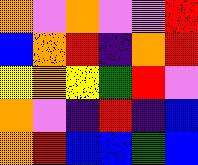[["orange", "violet", "orange", "violet", "violet", "red"], ["blue", "orange", "red", "indigo", "orange", "red"], ["yellow", "orange", "yellow", "green", "red", "violet"], ["orange", "violet", "indigo", "red", "indigo", "blue"], ["orange", "red", "blue", "blue", "green", "blue"]]